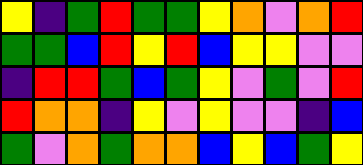[["yellow", "indigo", "green", "red", "green", "green", "yellow", "orange", "violet", "orange", "red"], ["green", "green", "blue", "red", "yellow", "red", "blue", "yellow", "yellow", "violet", "violet"], ["indigo", "red", "red", "green", "blue", "green", "yellow", "violet", "green", "violet", "red"], ["red", "orange", "orange", "indigo", "yellow", "violet", "yellow", "violet", "violet", "indigo", "blue"], ["green", "violet", "orange", "green", "orange", "orange", "blue", "yellow", "blue", "green", "yellow"]]